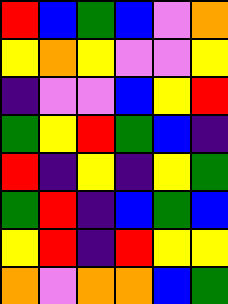[["red", "blue", "green", "blue", "violet", "orange"], ["yellow", "orange", "yellow", "violet", "violet", "yellow"], ["indigo", "violet", "violet", "blue", "yellow", "red"], ["green", "yellow", "red", "green", "blue", "indigo"], ["red", "indigo", "yellow", "indigo", "yellow", "green"], ["green", "red", "indigo", "blue", "green", "blue"], ["yellow", "red", "indigo", "red", "yellow", "yellow"], ["orange", "violet", "orange", "orange", "blue", "green"]]